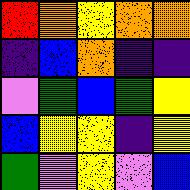[["red", "orange", "yellow", "orange", "orange"], ["indigo", "blue", "orange", "indigo", "indigo"], ["violet", "green", "blue", "green", "yellow"], ["blue", "yellow", "yellow", "indigo", "yellow"], ["green", "violet", "yellow", "violet", "blue"]]